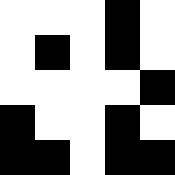[["white", "white", "white", "black", "white"], ["white", "black", "white", "black", "white"], ["white", "white", "white", "white", "black"], ["black", "white", "white", "black", "white"], ["black", "black", "white", "black", "black"]]